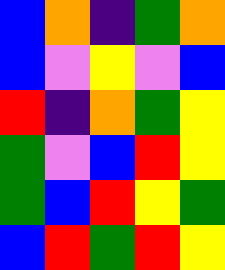[["blue", "orange", "indigo", "green", "orange"], ["blue", "violet", "yellow", "violet", "blue"], ["red", "indigo", "orange", "green", "yellow"], ["green", "violet", "blue", "red", "yellow"], ["green", "blue", "red", "yellow", "green"], ["blue", "red", "green", "red", "yellow"]]